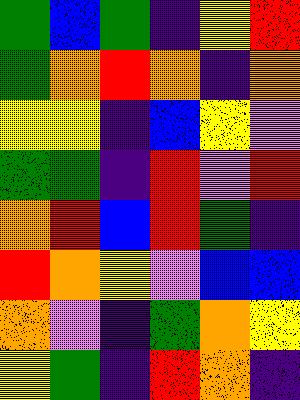[["green", "blue", "green", "indigo", "yellow", "red"], ["green", "orange", "red", "orange", "indigo", "orange"], ["yellow", "yellow", "indigo", "blue", "yellow", "violet"], ["green", "green", "indigo", "red", "violet", "red"], ["orange", "red", "blue", "red", "green", "indigo"], ["red", "orange", "yellow", "violet", "blue", "blue"], ["orange", "violet", "indigo", "green", "orange", "yellow"], ["yellow", "green", "indigo", "red", "orange", "indigo"]]